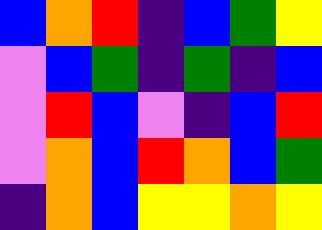[["blue", "orange", "red", "indigo", "blue", "green", "yellow"], ["violet", "blue", "green", "indigo", "green", "indigo", "blue"], ["violet", "red", "blue", "violet", "indigo", "blue", "red"], ["violet", "orange", "blue", "red", "orange", "blue", "green"], ["indigo", "orange", "blue", "yellow", "yellow", "orange", "yellow"]]